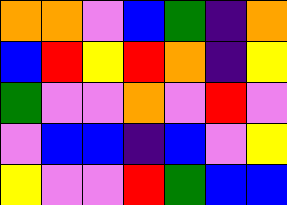[["orange", "orange", "violet", "blue", "green", "indigo", "orange"], ["blue", "red", "yellow", "red", "orange", "indigo", "yellow"], ["green", "violet", "violet", "orange", "violet", "red", "violet"], ["violet", "blue", "blue", "indigo", "blue", "violet", "yellow"], ["yellow", "violet", "violet", "red", "green", "blue", "blue"]]